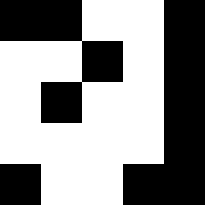[["black", "black", "white", "white", "black"], ["white", "white", "black", "white", "black"], ["white", "black", "white", "white", "black"], ["white", "white", "white", "white", "black"], ["black", "white", "white", "black", "black"]]